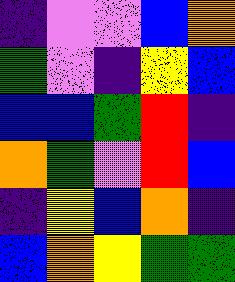[["indigo", "violet", "violet", "blue", "orange"], ["green", "violet", "indigo", "yellow", "blue"], ["blue", "blue", "green", "red", "indigo"], ["orange", "green", "violet", "red", "blue"], ["indigo", "yellow", "blue", "orange", "indigo"], ["blue", "orange", "yellow", "green", "green"]]